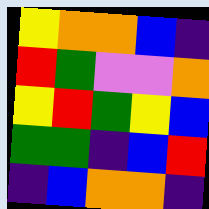[["yellow", "orange", "orange", "blue", "indigo"], ["red", "green", "violet", "violet", "orange"], ["yellow", "red", "green", "yellow", "blue"], ["green", "green", "indigo", "blue", "red"], ["indigo", "blue", "orange", "orange", "indigo"]]